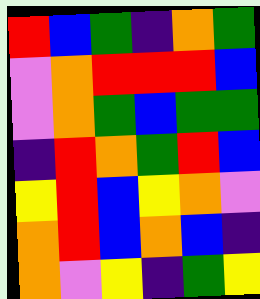[["red", "blue", "green", "indigo", "orange", "green"], ["violet", "orange", "red", "red", "red", "blue"], ["violet", "orange", "green", "blue", "green", "green"], ["indigo", "red", "orange", "green", "red", "blue"], ["yellow", "red", "blue", "yellow", "orange", "violet"], ["orange", "red", "blue", "orange", "blue", "indigo"], ["orange", "violet", "yellow", "indigo", "green", "yellow"]]